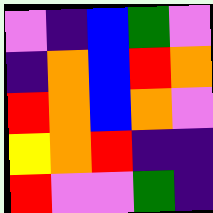[["violet", "indigo", "blue", "green", "violet"], ["indigo", "orange", "blue", "red", "orange"], ["red", "orange", "blue", "orange", "violet"], ["yellow", "orange", "red", "indigo", "indigo"], ["red", "violet", "violet", "green", "indigo"]]